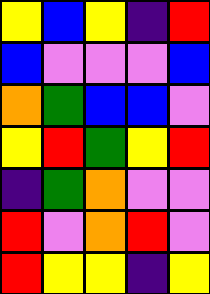[["yellow", "blue", "yellow", "indigo", "red"], ["blue", "violet", "violet", "violet", "blue"], ["orange", "green", "blue", "blue", "violet"], ["yellow", "red", "green", "yellow", "red"], ["indigo", "green", "orange", "violet", "violet"], ["red", "violet", "orange", "red", "violet"], ["red", "yellow", "yellow", "indigo", "yellow"]]